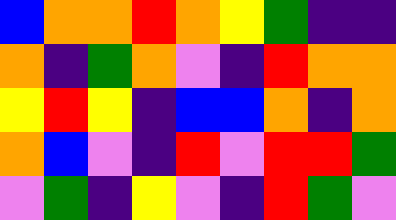[["blue", "orange", "orange", "red", "orange", "yellow", "green", "indigo", "indigo"], ["orange", "indigo", "green", "orange", "violet", "indigo", "red", "orange", "orange"], ["yellow", "red", "yellow", "indigo", "blue", "blue", "orange", "indigo", "orange"], ["orange", "blue", "violet", "indigo", "red", "violet", "red", "red", "green"], ["violet", "green", "indigo", "yellow", "violet", "indigo", "red", "green", "violet"]]